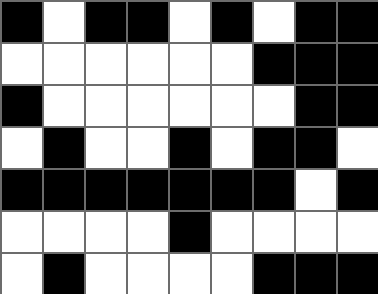[["black", "white", "black", "black", "white", "black", "white", "black", "black"], ["white", "white", "white", "white", "white", "white", "black", "black", "black"], ["black", "white", "white", "white", "white", "white", "white", "black", "black"], ["white", "black", "white", "white", "black", "white", "black", "black", "white"], ["black", "black", "black", "black", "black", "black", "black", "white", "black"], ["white", "white", "white", "white", "black", "white", "white", "white", "white"], ["white", "black", "white", "white", "white", "white", "black", "black", "black"]]